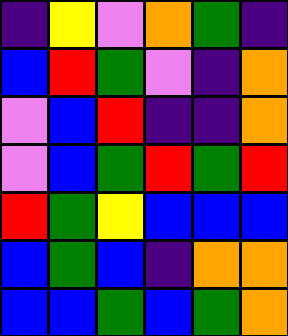[["indigo", "yellow", "violet", "orange", "green", "indigo"], ["blue", "red", "green", "violet", "indigo", "orange"], ["violet", "blue", "red", "indigo", "indigo", "orange"], ["violet", "blue", "green", "red", "green", "red"], ["red", "green", "yellow", "blue", "blue", "blue"], ["blue", "green", "blue", "indigo", "orange", "orange"], ["blue", "blue", "green", "blue", "green", "orange"]]